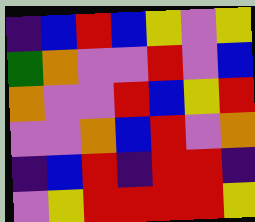[["indigo", "blue", "red", "blue", "yellow", "violet", "yellow"], ["green", "orange", "violet", "violet", "red", "violet", "blue"], ["orange", "violet", "violet", "red", "blue", "yellow", "red"], ["violet", "violet", "orange", "blue", "red", "violet", "orange"], ["indigo", "blue", "red", "indigo", "red", "red", "indigo"], ["violet", "yellow", "red", "red", "red", "red", "yellow"]]